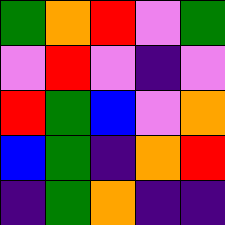[["green", "orange", "red", "violet", "green"], ["violet", "red", "violet", "indigo", "violet"], ["red", "green", "blue", "violet", "orange"], ["blue", "green", "indigo", "orange", "red"], ["indigo", "green", "orange", "indigo", "indigo"]]